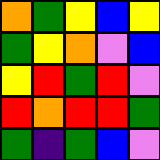[["orange", "green", "yellow", "blue", "yellow"], ["green", "yellow", "orange", "violet", "blue"], ["yellow", "red", "green", "red", "violet"], ["red", "orange", "red", "red", "green"], ["green", "indigo", "green", "blue", "violet"]]